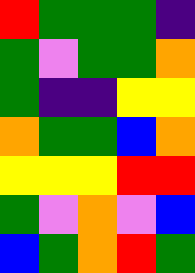[["red", "green", "green", "green", "indigo"], ["green", "violet", "green", "green", "orange"], ["green", "indigo", "indigo", "yellow", "yellow"], ["orange", "green", "green", "blue", "orange"], ["yellow", "yellow", "yellow", "red", "red"], ["green", "violet", "orange", "violet", "blue"], ["blue", "green", "orange", "red", "green"]]